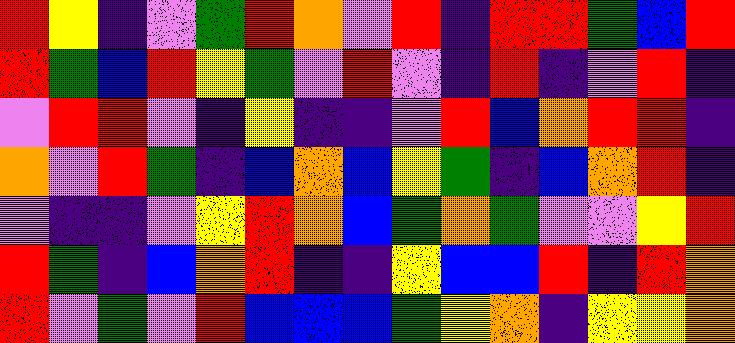[["red", "yellow", "indigo", "violet", "green", "red", "orange", "violet", "red", "indigo", "red", "red", "green", "blue", "red"], ["red", "green", "blue", "red", "yellow", "green", "violet", "red", "violet", "indigo", "red", "indigo", "violet", "red", "indigo"], ["violet", "red", "red", "violet", "indigo", "yellow", "indigo", "indigo", "violet", "red", "blue", "orange", "red", "red", "indigo"], ["orange", "violet", "red", "green", "indigo", "blue", "orange", "blue", "yellow", "green", "indigo", "blue", "orange", "red", "indigo"], ["violet", "indigo", "indigo", "violet", "yellow", "red", "orange", "blue", "green", "orange", "green", "violet", "violet", "yellow", "red"], ["red", "green", "indigo", "blue", "orange", "red", "indigo", "indigo", "yellow", "blue", "blue", "red", "indigo", "red", "orange"], ["red", "violet", "green", "violet", "red", "blue", "blue", "blue", "green", "yellow", "orange", "indigo", "yellow", "yellow", "orange"]]